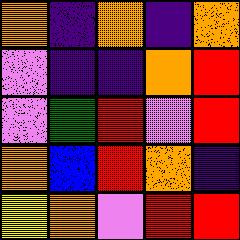[["orange", "indigo", "orange", "indigo", "orange"], ["violet", "indigo", "indigo", "orange", "red"], ["violet", "green", "red", "violet", "red"], ["orange", "blue", "red", "orange", "indigo"], ["yellow", "orange", "violet", "red", "red"]]